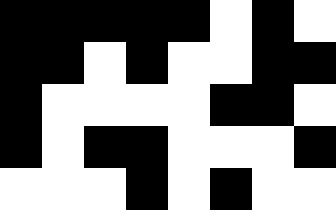[["black", "black", "black", "black", "black", "white", "black", "white"], ["black", "black", "white", "black", "white", "white", "black", "black"], ["black", "white", "white", "white", "white", "black", "black", "white"], ["black", "white", "black", "black", "white", "white", "white", "black"], ["white", "white", "white", "black", "white", "black", "white", "white"]]